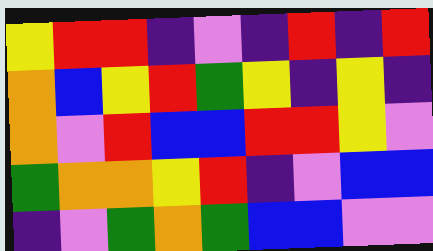[["yellow", "red", "red", "indigo", "violet", "indigo", "red", "indigo", "red"], ["orange", "blue", "yellow", "red", "green", "yellow", "indigo", "yellow", "indigo"], ["orange", "violet", "red", "blue", "blue", "red", "red", "yellow", "violet"], ["green", "orange", "orange", "yellow", "red", "indigo", "violet", "blue", "blue"], ["indigo", "violet", "green", "orange", "green", "blue", "blue", "violet", "violet"]]